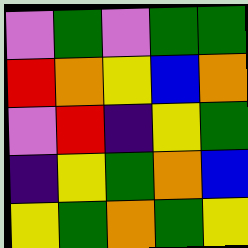[["violet", "green", "violet", "green", "green"], ["red", "orange", "yellow", "blue", "orange"], ["violet", "red", "indigo", "yellow", "green"], ["indigo", "yellow", "green", "orange", "blue"], ["yellow", "green", "orange", "green", "yellow"]]